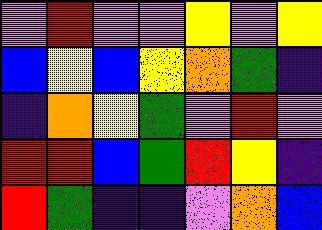[["violet", "red", "violet", "violet", "yellow", "violet", "yellow"], ["blue", "yellow", "blue", "yellow", "orange", "green", "indigo"], ["indigo", "orange", "yellow", "green", "violet", "red", "violet"], ["red", "red", "blue", "green", "red", "yellow", "indigo"], ["red", "green", "indigo", "indigo", "violet", "orange", "blue"]]